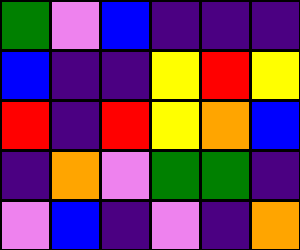[["green", "violet", "blue", "indigo", "indigo", "indigo"], ["blue", "indigo", "indigo", "yellow", "red", "yellow"], ["red", "indigo", "red", "yellow", "orange", "blue"], ["indigo", "orange", "violet", "green", "green", "indigo"], ["violet", "blue", "indigo", "violet", "indigo", "orange"]]